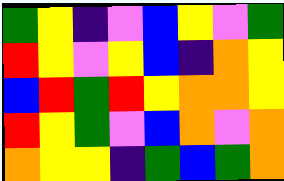[["green", "yellow", "indigo", "violet", "blue", "yellow", "violet", "green"], ["red", "yellow", "violet", "yellow", "blue", "indigo", "orange", "yellow"], ["blue", "red", "green", "red", "yellow", "orange", "orange", "yellow"], ["red", "yellow", "green", "violet", "blue", "orange", "violet", "orange"], ["orange", "yellow", "yellow", "indigo", "green", "blue", "green", "orange"]]